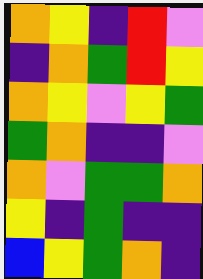[["orange", "yellow", "indigo", "red", "violet"], ["indigo", "orange", "green", "red", "yellow"], ["orange", "yellow", "violet", "yellow", "green"], ["green", "orange", "indigo", "indigo", "violet"], ["orange", "violet", "green", "green", "orange"], ["yellow", "indigo", "green", "indigo", "indigo"], ["blue", "yellow", "green", "orange", "indigo"]]